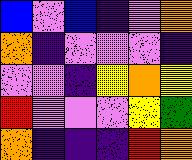[["blue", "violet", "blue", "indigo", "violet", "orange"], ["orange", "indigo", "violet", "violet", "violet", "indigo"], ["violet", "violet", "indigo", "yellow", "orange", "yellow"], ["red", "violet", "violet", "violet", "yellow", "green"], ["orange", "indigo", "indigo", "indigo", "red", "orange"]]